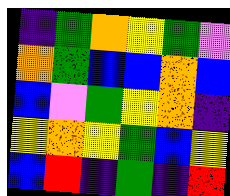[["indigo", "green", "orange", "yellow", "green", "violet"], ["orange", "green", "blue", "blue", "orange", "blue"], ["blue", "violet", "green", "yellow", "orange", "indigo"], ["yellow", "orange", "yellow", "green", "blue", "yellow"], ["blue", "red", "indigo", "green", "indigo", "red"]]